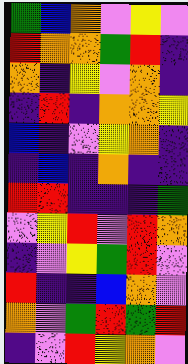[["green", "blue", "orange", "violet", "yellow", "violet"], ["red", "orange", "orange", "green", "red", "indigo"], ["orange", "indigo", "yellow", "violet", "orange", "indigo"], ["indigo", "red", "indigo", "orange", "orange", "yellow"], ["blue", "indigo", "violet", "yellow", "orange", "indigo"], ["indigo", "blue", "indigo", "orange", "indigo", "indigo"], ["red", "red", "indigo", "indigo", "indigo", "green"], ["violet", "yellow", "red", "violet", "red", "orange"], ["indigo", "violet", "yellow", "green", "red", "violet"], ["red", "indigo", "indigo", "blue", "orange", "violet"], ["orange", "violet", "green", "red", "green", "red"], ["indigo", "violet", "red", "yellow", "orange", "violet"]]